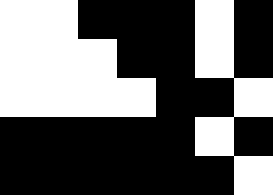[["white", "white", "black", "black", "black", "white", "black"], ["white", "white", "white", "black", "black", "white", "black"], ["white", "white", "white", "white", "black", "black", "white"], ["black", "black", "black", "black", "black", "white", "black"], ["black", "black", "black", "black", "black", "black", "white"]]